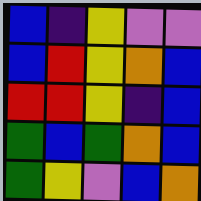[["blue", "indigo", "yellow", "violet", "violet"], ["blue", "red", "yellow", "orange", "blue"], ["red", "red", "yellow", "indigo", "blue"], ["green", "blue", "green", "orange", "blue"], ["green", "yellow", "violet", "blue", "orange"]]